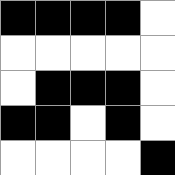[["black", "black", "black", "black", "white"], ["white", "white", "white", "white", "white"], ["white", "black", "black", "black", "white"], ["black", "black", "white", "black", "white"], ["white", "white", "white", "white", "black"]]